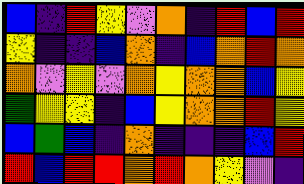[["blue", "indigo", "red", "yellow", "violet", "orange", "indigo", "red", "blue", "red"], ["yellow", "indigo", "indigo", "blue", "orange", "indigo", "blue", "orange", "red", "orange"], ["orange", "violet", "yellow", "violet", "orange", "yellow", "orange", "orange", "blue", "yellow"], ["green", "yellow", "yellow", "indigo", "blue", "yellow", "orange", "orange", "red", "yellow"], ["blue", "green", "blue", "indigo", "orange", "indigo", "indigo", "indigo", "blue", "red"], ["red", "blue", "red", "red", "orange", "red", "orange", "yellow", "violet", "indigo"]]